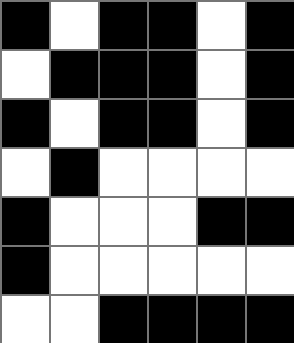[["black", "white", "black", "black", "white", "black"], ["white", "black", "black", "black", "white", "black"], ["black", "white", "black", "black", "white", "black"], ["white", "black", "white", "white", "white", "white"], ["black", "white", "white", "white", "black", "black"], ["black", "white", "white", "white", "white", "white"], ["white", "white", "black", "black", "black", "black"]]